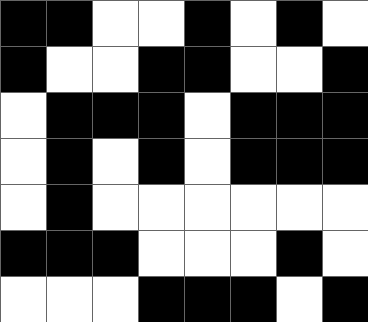[["black", "black", "white", "white", "black", "white", "black", "white"], ["black", "white", "white", "black", "black", "white", "white", "black"], ["white", "black", "black", "black", "white", "black", "black", "black"], ["white", "black", "white", "black", "white", "black", "black", "black"], ["white", "black", "white", "white", "white", "white", "white", "white"], ["black", "black", "black", "white", "white", "white", "black", "white"], ["white", "white", "white", "black", "black", "black", "white", "black"]]